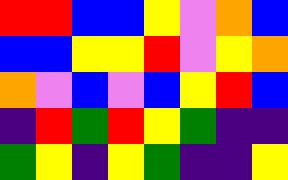[["red", "red", "blue", "blue", "yellow", "violet", "orange", "blue"], ["blue", "blue", "yellow", "yellow", "red", "violet", "yellow", "orange"], ["orange", "violet", "blue", "violet", "blue", "yellow", "red", "blue"], ["indigo", "red", "green", "red", "yellow", "green", "indigo", "indigo"], ["green", "yellow", "indigo", "yellow", "green", "indigo", "indigo", "yellow"]]